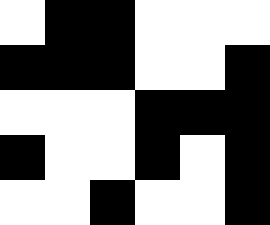[["white", "black", "black", "white", "white", "white"], ["black", "black", "black", "white", "white", "black"], ["white", "white", "white", "black", "black", "black"], ["black", "white", "white", "black", "white", "black"], ["white", "white", "black", "white", "white", "black"]]